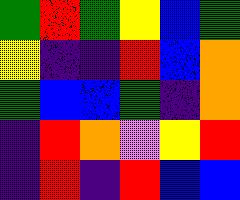[["green", "red", "green", "yellow", "blue", "green"], ["yellow", "indigo", "indigo", "red", "blue", "orange"], ["green", "blue", "blue", "green", "indigo", "orange"], ["indigo", "red", "orange", "violet", "yellow", "red"], ["indigo", "red", "indigo", "red", "blue", "blue"]]